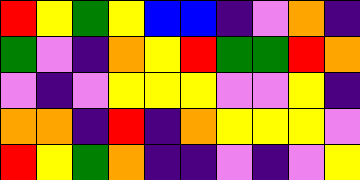[["red", "yellow", "green", "yellow", "blue", "blue", "indigo", "violet", "orange", "indigo"], ["green", "violet", "indigo", "orange", "yellow", "red", "green", "green", "red", "orange"], ["violet", "indigo", "violet", "yellow", "yellow", "yellow", "violet", "violet", "yellow", "indigo"], ["orange", "orange", "indigo", "red", "indigo", "orange", "yellow", "yellow", "yellow", "violet"], ["red", "yellow", "green", "orange", "indigo", "indigo", "violet", "indigo", "violet", "yellow"]]